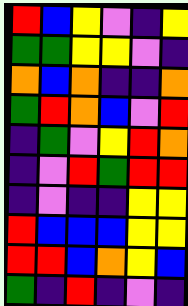[["red", "blue", "yellow", "violet", "indigo", "yellow"], ["green", "green", "yellow", "yellow", "violet", "indigo"], ["orange", "blue", "orange", "indigo", "indigo", "orange"], ["green", "red", "orange", "blue", "violet", "red"], ["indigo", "green", "violet", "yellow", "red", "orange"], ["indigo", "violet", "red", "green", "red", "red"], ["indigo", "violet", "indigo", "indigo", "yellow", "yellow"], ["red", "blue", "blue", "blue", "yellow", "yellow"], ["red", "red", "blue", "orange", "yellow", "blue"], ["green", "indigo", "red", "indigo", "violet", "indigo"]]